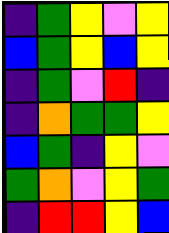[["indigo", "green", "yellow", "violet", "yellow"], ["blue", "green", "yellow", "blue", "yellow"], ["indigo", "green", "violet", "red", "indigo"], ["indigo", "orange", "green", "green", "yellow"], ["blue", "green", "indigo", "yellow", "violet"], ["green", "orange", "violet", "yellow", "green"], ["indigo", "red", "red", "yellow", "blue"]]